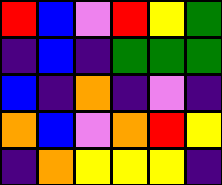[["red", "blue", "violet", "red", "yellow", "green"], ["indigo", "blue", "indigo", "green", "green", "green"], ["blue", "indigo", "orange", "indigo", "violet", "indigo"], ["orange", "blue", "violet", "orange", "red", "yellow"], ["indigo", "orange", "yellow", "yellow", "yellow", "indigo"]]